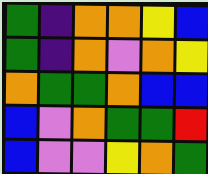[["green", "indigo", "orange", "orange", "yellow", "blue"], ["green", "indigo", "orange", "violet", "orange", "yellow"], ["orange", "green", "green", "orange", "blue", "blue"], ["blue", "violet", "orange", "green", "green", "red"], ["blue", "violet", "violet", "yellow", "orange", "green"]]